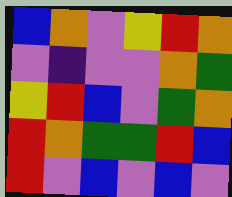[["blue", "orange", "violet", "yellow", "red", "orange"], ["violet", "indigo", "violet", "violet", "orange", "green"], ["yellow", "red", "blue", "violet", "green", "orange"], ["red", "orange", "green", "green", "red", "blue"], ["red", "violet", "blue", "violet", "blue", "violet"]]